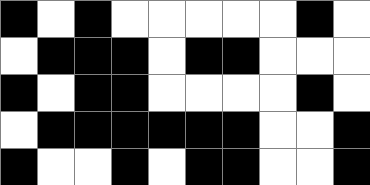[["black", "white", "black", "white", "white", "white", "white", "white", "black", "white"], ["white", "black", "black", "black", "white", "black", "black", "white", "white", "white"], ["black", "white", "black", "black", "white", "white", "white", "white", "black", "white"], ["white", "black", "black", "black", "black", "black", "black", "white", "white", "black"], ["black", "white", "white", "black", "white", "black", "black", "white", "white", "black"]]